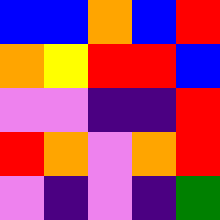[["blue", "blue", "orange", "blue", "red"], ["orange", "yellow", "red", "red", "blue"], ["violet", "violet", "indigo", "indigo", "red"], ["red", "orange", "violet", "orange", "red"], ["violet", "indigo", "violet", "indigo", "green"]]